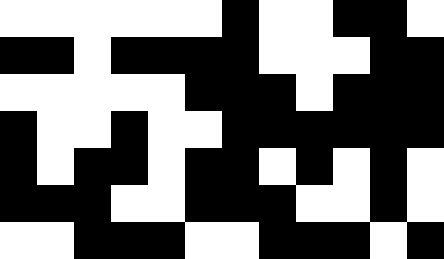[["white", "white", "white", "white", "white", "white", "black", "white", "white", "black", "black", "white"], ["black", "black", "white", "black", "black", "black", "black", "white", "white", "white", "black", "black"], ["white", "white", "white", "white", "white", "black", "black", "black", "white", "black", "black", "black"], ["black", "white", "white", "black", "white", "white", "black", "black", "black", "black", "black", "black"], ["black", "white", "black", "black", "white", "black", "black", "white", "black", "white", "black", "white"], ["black", "black", "black", "white", "white", "black", "black", "black", "white", "white", "black", "white"], ["white", "white", "black", "black", "black", "white", "white", "black", "black", "black", "white", "black"]]